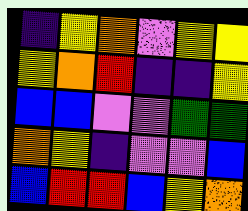[["indigo", "yellow", "orange", "violet", "yellow", "yellow"], ["yellow", "orange", "red", "indigo", "indigo", "yellow"], ["blue", "blue", "violet", "violet", "green", "green"], ["orange", "yellow", "indigo", "violet", "violet", "blue"], ["blue", "red", "red", "blue", "yellow", "orange"]]